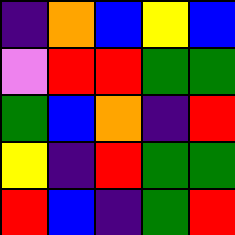[["indigo", "orange", "blue", "yellow", "blue"], ["violet", "red", "red", "green", "green"], ["green", "blue", "orange", "indigo", "red"], ["yellow", "indigo", "red", "green", "green"], ["red", "blue", "indigo", "green", "red"]]